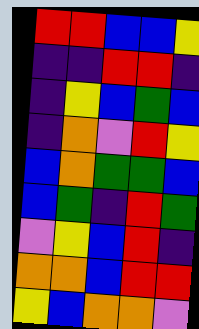[["red", "red", "blue", "blue", "yellow"], ["indigo", "indigo", "red", "red", "indigo"], ["indigo", "yellow", "blue", "green", "blue"], ["indigo", "orange", "violet", "red", "yellow"], ["blue", "orange", "green", "green", "blue"], ["blue", "green", "indigo", "red", "green"], ["violet", "yellow", "blue", "red", "indigo"], ["orange", "orange", "blue", "red", "red"], ["yellow", "blue", "orange", "orange", "violet"]]